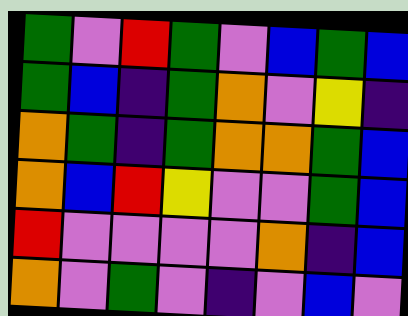[["green", "violet", "red", "green", "violet", "blue", "green", "blue"], ["green", "blue", "indigo", "green", "orange", "violet", "yellow", "indigo"], ["orange", "green", "indigo", "green", "orange", "orange", "green", "blue"], ["orange", "blue", "red", "yellow", "violet", "violet", "green", "blue"], ["red", "violet", "violet", "violet", "violet", "orange", "indigo", "blue"], ["orange", "violet", "green", "violet", "indigo", "violet", "blue", "violet"]]